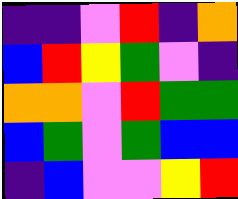[["indigo", "indigo", "violet", "red", "indigo", "orange"], ["blue", "red", "yellow", "green", "violet", "indigo"], ["orange", "orange", "violet", "red", "green", "green"], ["blue", "green", "violet", "green", "blue", "blue"], ["indigo", "blue", "violet", "violet", "yellow", "red"]]